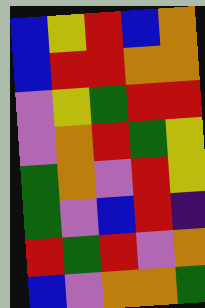[["blue", "yellow", "red", "blue", "orange"], ["blue", "red", "red", "orange", "orange"], ["violet", "yellow", "green", "red", "red"], ["violet", "orange", "red", "green", "yellow"], ["green", "orange", "violet", "red", "yellow"], ["green", "violet", "blue", "red", "indigo"], ["red", "green", "red", "violet", "orange"], ["blue", "violet", "orange", "orange", "green"]]